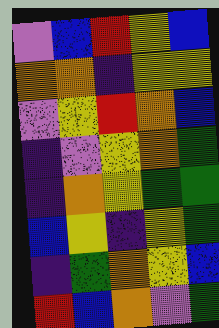[["violet", "blue", "red", "yellow", "blue"], ["orange", "orange", "indigo", "yellow", "yellow"], ["violet", "yellow", "red", "orange", "blue"], ["indigo", "violet", "yellow", "orange", "green"], ["indigo", "orange", "yellow", "green", "green"], ["blue", "yellow", "indigo", "yellow", "green"], ["indigo", "green", "orange", "yellow", "blue"], ["red", "blue", "orange", "violet", "green"]]